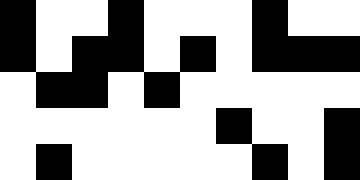[["black", "white", "white", "black", "white", "white", "white", "black", "white", "white"], ["black", "white", "black", "black", "white", "black", "white", "black", "black", "black"], ["white", "black", "black", "white", "black", "white", "white", "white", "white", "white"], ["white", "white", "white", "white", "white", "white", "black", "white", "white", "black"], ["white", "black", "white", "white", "white", "white", "white", "black", "white", "black"]]